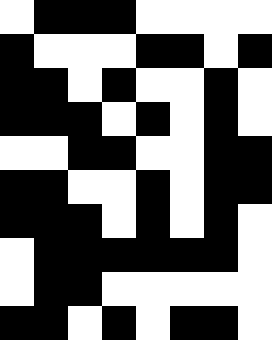[["white", "black", "black", "black", "white", "white", "white", "white"], ["black", "white", "white", "white", "black", "black", "white", "black"], ["black", "black", "white", "black", "white", "white", "black", "white"], ["black", "black", "black", "white", "black", "white", "black", "white"], ["white", "white", "black", "black", "white", "white", "black", "black"], ["black", "black", "white", "white", "black", "white", "black", "black"], ["black", "black", "black", "white", "black", "white", "black", "white"], ["white", "black", "black", "black", "black", "black", "black", "white"], ["white", "black", "black", "white", "white", "white", "white", "white"], ["black", "black", "white", "black", "white", "black", "black", "white"]]